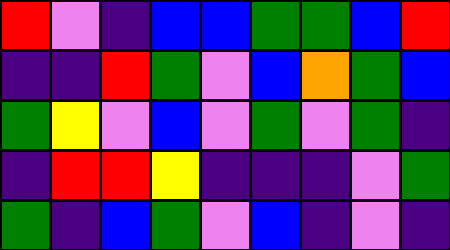[["red", "violet", "indigo", "blue", "blue", "green", "green", "blue", "red"], ["indigo", "indigo", "red", "green", "violet", "blue", "orange", "green", "blue"], ["green", "yellow", "violet", "blue", "violet", "green", "violet", "green", "indigo"], ["indigo", "red", "red", "yellow", "indigo", "indigo", "indigo", "violet", "green"], ["green", "indigo", "blue", "green", "violet", "blue", "indigo", "violet", "indigo"]]